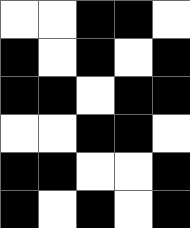[["white", "white", "black", "black", "white"], ["black", "white", "black", "white", "black"], ["black", "black", "white", "black", "black"], ["white", "white", "black", "black", "white"], ["black", "black", "white", "white", "black"], ["black", "white", "black", "white", "black"]]